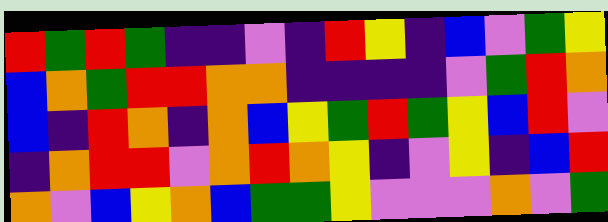[["red", "green", "red", "green", "indigo", "indigo", "violet", "indigo", "red", "yellow", "indigo", "blue", "violet", "green", "yellow"], ["blue", "orange", "green", "red", "red", "orange", "orange", "indigo", "indigo", "indigo", "indigo", "violet", "green", "red", "orange"], ["blue", "indigo", "red", "orange", "indigo", "orange", "blue", "yellow", "green", "red", "green", "yellow", "blue", "red", "violet"], ["indigo", "orange", "red", "red", "violet", "orange", "red", "orange", "yellow", "indigo", "violet", "yellow", "indigo", "blue", "red"], ["orange", "violet", "blue", "yellow", "orange", "blue", "green", "green", "yellow", "violet", "violet", "violet", "orange", "violet", "green"]]